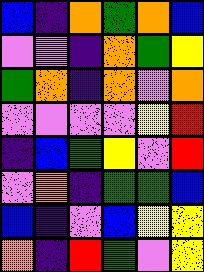[["blue", "indigo", "orange", "green", "orange", "blue"], ["violet", "violet", "indigo", "orange", "green", "yellow"], ["green", "orange", "indigo", "orange", "violet", "orange"], ["violet", "violet", "violet", "violet", "yellow", "red"], ["indigo", "blue", "green", "yellow", "violet", "red"], ["violet", "orange", "indigo", "green", "green", "blue"], ["blue", "indigo", "violet", "blue", "yellow", "yellow"], ["orange", "indigo", "red", "green", "violet", "yellow"]]